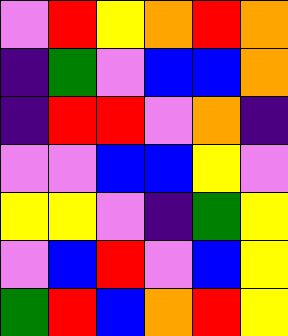[["violet", "red", "yellow", "orange", "red", "orange"], ["indigo", "green", "violet", "blue", "blue", "orange"], ["indigo", "red", "red", "violet", "orange", "indigo"], ["violet", "violet", "blue", "blue", "yellow", "violet"], ["yellow", "yellow", "violet", "indigo", "green", "yellow"], ["violet", "blue", "red", "violet", "blue", "yellow"], ["green", "red", "blue", "orange", "red", "yellow"]]